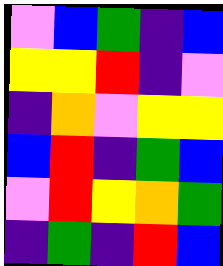[["violet", "blue", "green", "indigo", "blue"], ["yellow", "yellow", "red", "indigo", "violet"], ["indigo", "orange", "violet", "yellow", "yellow"], ["blue", "red", "indigo", "green", "blue"], ["violet", "red", "yellow", "orange", "green"], ["indigo", "green", "indigo", "red", "blue"]]